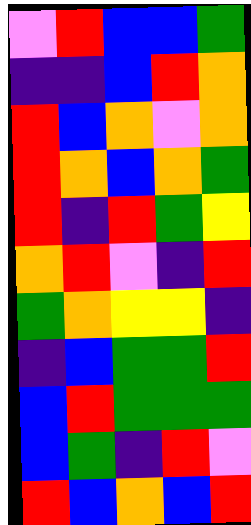[["violet", "red", "blue", "blue", "green"], ["indigo", "indigo", "blue", "red", "orange"], ["red", "blue", "orange", "violet", "orange"], ["red", "orange", "blue", "orange", "green"], ["red", "indigo", "red", "green", "yellow"], ["orange", "red", "violet", "indigo", "red"], ["green", "orange", "yellow", "yellow", "indigo"], ["indigo", "blue", "green", "green", "red"], ["blue", "red", "green", "green", "green"], ["blue", "green", "indigo", "red", "violet"], ["red", "blue", "orange", "blue", "red"]]